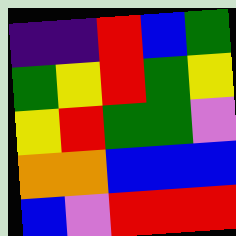[["indigo", "indigo", "red", "blue", "green"], ["green", "yellow", "red", "green", "yellow"], ["yellow", "red", "green", "green", "violet"], ["orange", "orange", "blue", "blue", "blue"], ["blue", "violet", "red", "red", "red"]]